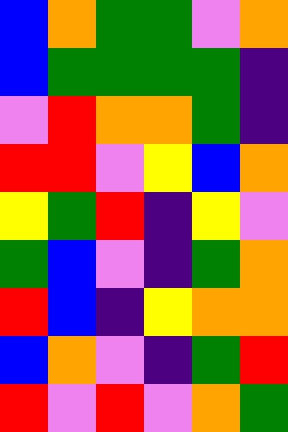[["blue", "orange", "green", "green", "violet", "orange"], ["blue", "green", "green", "green", "green", "indigo"], ["violet", "red", "orange", "orange", "green", "indigo"], ["red", "red", "violet", "yellow", "blue", "orange"], ["yellow", "green", "red", "indigo", "yellow", "violet"], ["green", "blue", "violet", "indigo", "green", "orange"], ["red", "blue", "indigo", "yellow", "orange", "orange"], ["blue", "orange", "violet", "indigo", "green", "red"], ["red", "violet", "red", "violet", "orange", "green"]]